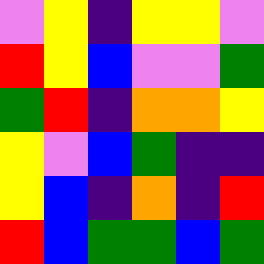[["violet", "yellow", "indigo", "yellow", "yellow", "violet"], ["red", "yellow", "blue", "violet", "violet", "green"], ["green", "red", "indigo", "orange", "orange", "yellow"], ["yellow", "violet", "blue", "green", "indigo", "indigo"], ["yellow", "blue", "indigo", "orange", "indigo", "red"], ["red", "blue", "green", "green", "blue", "green"]]